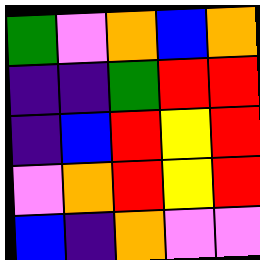[["green", "violet", "orange", "blue", "orange"], ["indigo", "indigo", "green", "red", "red"], ["indigo", "blue", "red", "yellow", "red"], ["violet", "orange", "red", "yellow", "red"], ["blue", "indigo", "orange", "violet", "violet"]]